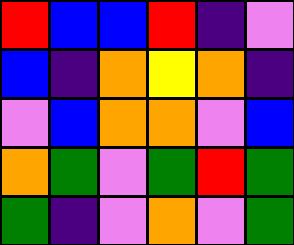[["red", "blue", "blue", "red", "indigo", "violet"], ["blue", "indigo", "orange", "yellow", "orange", "indigo"], ["violet", "blue", "orange", "orange", "violet", "blue"], ["orange", "green", "violet", "green", "red", "green"], ["green", "indigo", "violet", "orange", "violet", "green"]]